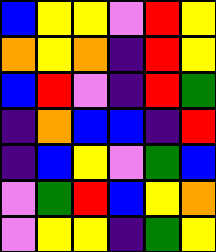[["blue", "yellow", "yellow", "violet", "red", "yellow"], ["orange", "yellow", "orange", "indigo", "red", "yellow"], ["blue", "red", "violet", "indigo", "red", "green"], ["indigo", "orange", "blue", "blue", "indigo", "red"], ["indigo", "blue", "yellow", "violet", "green", "blue"], ["violet", "green", "red", "blue", "yellow", "orange"], ["violet", "yellow", "yellow", "indigo", "green", "yellow"]]